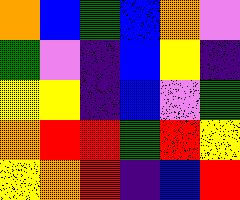[["orange", "blue", "green", "blue", "orange", "violet"], ["green", "violet", "indigo", "blue", "yellow", "indigo"], ["yellow", "yellow", "indigo", "blue", "violet", "green"], ["orange", "red", "red", "green", "red", "yellow"], ["yellow", "orange", "red", "indigo", "blue", "red"]]